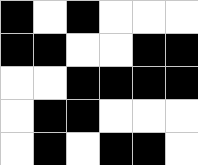[["black", "white", "black", "white", "white", "white"], ["black", "black", "white", "white", "black", "black"], ["white", "white", "black", "black", "black", "black"], ["white", "black", "black", "white", "white", "white"], ["white", "black", "white", "black", "black", "white"]]